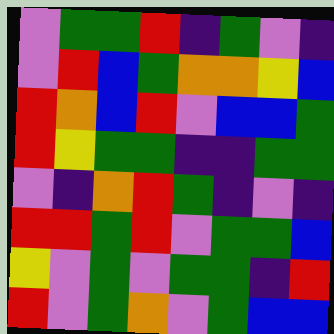[["violet", "green", "green", "red", "indigo", "green", "violet", "indigo"], ["violet", "red", "blue", "green", "orange", "orange", "yellow", "blue"], ["red", "orange", "blue", "red", "violet", "blue", "blue", "green"], ["red", "yellow", "green", "green", "indigo", "indigo", "green", "green"], ["violet", "indigo", "orange", "red", "green", "indigo", "violet", "indigo"], ["red", "red", "green", "red", "violet", "green", "green", "blue"], ["yellow", "violet", "green", "violet", "green", "green", "indigo", "red"], ["red", "violet", "green", "orange", "violet", "green", "blue", "blue"]]